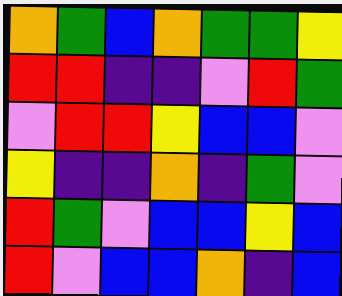[["orange", "green", "blue", "orange", "green", "green", "yellow"], ["red", "red", "indigo", "indigo", "violet", "red", "green"], ["violet", "red", "red", "yellow", "blue", "blue", "violet"], ["yellow", "indigo", "indigo", "orange", "indigo", "green", "violet"], ["red", "green", "violet", "blue", "blue", "yellow", "blue"], ["red", "violet", "blue", "blue", "orange", "indigo", "blue"]]